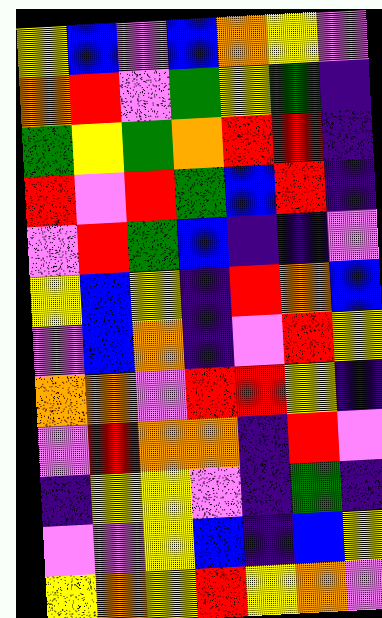[["yellow", "blue", "violet", "blue", "orange", "yellow", "violet"], ["orange", "red", "violet", "green", "yellow", "green", "indigo"], ["green", "yellow", "green", "orange", "red", "red", "indigo"], ["red", "violet", "red", "green", "blue", "red", "indigo"], ["violet", "red", "green", "blue", "indigo", "indigo", "violet"], ["yellow", "blue", "yellow", "indigo", "red", "orange", "blue"], ["violet", "blue", "orange", "indigo", "violet", "red", "yellow"], ["orange", "orange", "violet", "red", "red", "yellow", "indigo"], ["violet", "red", "orange", "orange", "indigo", "red", "violet"], ["indigo", "yellow", "yellow", "violet", "indigo", "green", "indigo"], ["violet", "violet", "yellow", "blue", "indigo", "blue", "yellow"], ["yellow", "orange", "yellow", "red", "yellow", "orange", "violet"]]